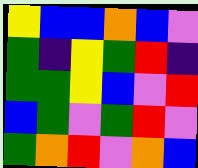[["yellow", "blue", "blue", "orange", "blue", "violet"], ["green", "indigo", "yellow", "green", "red", "indigo"], ["green", "green", "yellow", "blue", "violet", "red"], ["blue", "green", "violet", "green", "red", "violet"], ["green", "orange", "red", "violet", "orange", "blue"]]